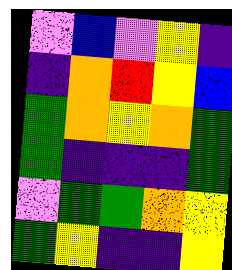[["violet", "blue", "violet", "yellow", "indigo"], ["indigo", "orange", "red", "yellow", "blue"], ["green", "orange", "yellow", "orange", "green"], ["green", "indigo", "indigo", "indigo", "green"], ["violet", "green", "green", "orange", "yellow"], ["green", "yellow", "indigo", "indigo", "yellow"]]